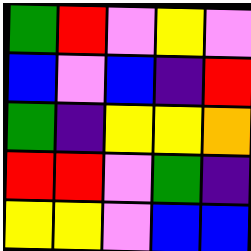[["green", "red", "violet", "yellow", "violet"], ["blue", "violet", "blue", "indigo", "red"], ["green", "indigo", "yellow", "yellow", "orange"], ["red", "red", "violet", "green", "indigo"], ["yellow", "yellow", "violet", "blue", "blue"]]